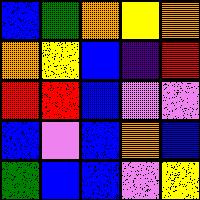[["blue", "green", "orange", "yellow", "orange"], ["orange", "yellow", "blue", "indigo", "red"], ["red", "red", "blue", "violet", "violet"], ["blue", "violet", "blue", "orange", "blue"], ["green", "blue", "blue", "violet", "yellow"]]